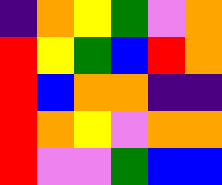[["indigo", "orange", "yellow", "green", "violet", "orange"], ["red", "yellow", "green", "blue", "red", "orange"], ["red", "blue", "orange", "orange", "indigo", "indigo"], ["red", "orange", "yellow", "violet", "orange", "orange"], ["red", "violet", "violet", "green", "blue", "blue"]]